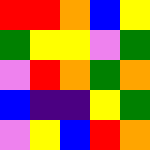[["red", "red", "orange", "blue", "yellow"], ["green", "yellow", "yellow", "violet", "green"], ["violet", "red", "orange", "green", "orange"], ["blue", "indigo", "indigo", "yellow", "green"], ["violet", "yellow", "blue", "red", "orange"]]